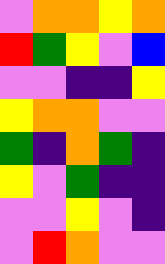[["violet", "orange", "orange", "yellow", "orange"], ["red", "green", "yellow", "violet", "blue"], ["violet", "violet", "indigo", "indigo", "yellow"], ["yellow", "orange", "orange", "violet", "violet"], ["green", "indigo", "orange", "green", "indigo"], ["yellow", "violet", "green", "indigo", "indigo"], ["violet", "violet", "yellow", "violet", "indigo"], ["violet", "red", "orange", "violet", "violet"]]